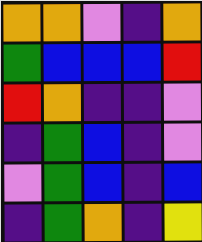[["orange", "orange", "violet", "indigo", "orange"], ["green", "blue", "blue", "blue", "red"], ["red", "orange", "indigo", "indigo", "violet"], ["indigo", "green", "blue", "indigo", "violet"], ["violet", "green", "blue", "indigo", "blue"], ["indigo", "green", "orange", "indigo", "yellow"]]